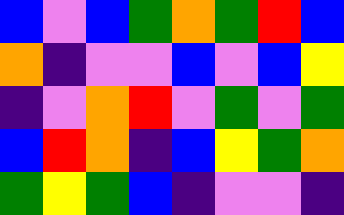[["blue", "violet", "blue", "green", "orange", "green", "red", "blue"], ["orange", "indigo", "violet", "violet", "blue", "violet", "blue", "yellow"], ["indigo", "violet", "orange", "red", "violet", "green", "violet", "green"], ["blue", "red", "orange", "indigo", "blue", "yellow", "green", "orange"], ["green", "yellow", "green", "blue", "indigo", "violet", "violet", "indigo"]]